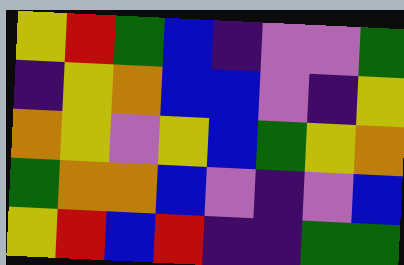[["yellow", "red", "green", "blue", "indigo", "violet", "violet", "green"], ["indigo", "yellow", "orange", "blue", "blue", "violet", "indigo", "yellow"], ["orange", "yellow", "violet", "yellow", "blue", "green", "yellow", "orange"], ["green", "orange", "orange", "blue", "violet", "indigo", "violet", "blue"], ["yellow", "red", "blue", "red", "indigo", "indigo", "green", "green"]]